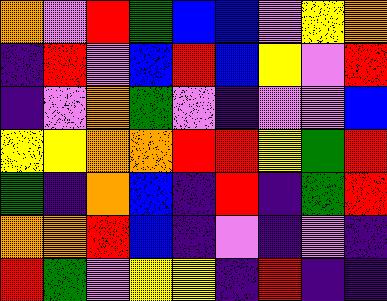[["orange", "violet", "red", "green", "blue", "blue", "violet", "yellow", "orange"], ["indigo", "red", "violet", "blue", "red", "blue", "yellow", "violet", "red"], ["indigo", "violet", "orange", "green", "violet", "indigo", "violet", "violet", "blue"], ["yellow", "yellow", "orange", "orange", "red", "red", "yellow", "green", "red"], ["green", "indigo", "orange", "blue", "indigo", "red", "indigo", "green", "red"], ["orange", "orange", "red", "blue", "indigo", "violet", "indigo", "violet", "indigo"], ["red", "green", "violet", "yellow", "yellow", "indigo", "red", "indigo", "indigo"]]